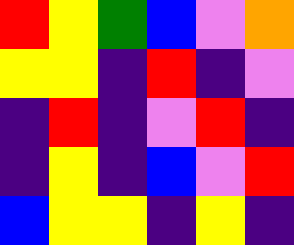[["red", "yellow", "green", "blue", "violet", "orange"], ["yellow", "yellow", "indigo", "red", "indigo", "violet"], ["indigo", "red", "indigo", "violet", "red", "indigo"], ["indigo", "yellow", "indigo", "blue", "violet", "red"], ["blue", "yellow", "yellow", "indigo", "yellow", "indigo"]]